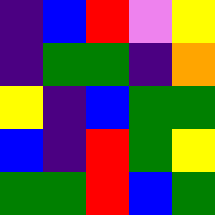[["indigo", "blue", "red", "violet", "yellow"], ["indigo", "green", "green", "indigo", "orange"], ["yellow", "indigo", "blue", "green", "green"], ["blue", "indigo", "red", "green", "yellow"], ["green", "green", "red", "blue", "green"]]